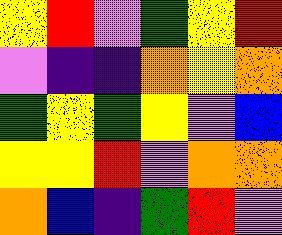[["yellow", "red", "violet", "green", "yellow", "red"], ["violet", "indigo", "indigo", "orange", "yellow", "orange"], ["green", "yellow", "green", "yellow", "violet", "blue"], ["yellow", "yellow", "red", "violet", "orange", "orange"], ["orange", "blue", "indigo", "green", "red", "violet"]]